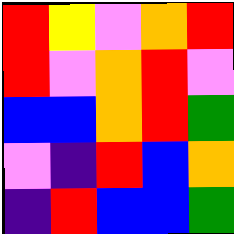[["red", "yellow", "violet", "orange", "red"], ["red", "violet", "orange", "red", "violet"], ["blue", "blue", "orange", "red", "green"], ["violet", "indigo", "red", "blue", "orange"], ["indigo", "red", "blue", "blue", "green"]]